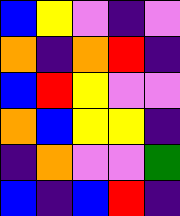[["blue", "yellow", "violet", "indigo", "violet"], ["orange", "indigo", "orange", "red", "indigo"], ["blue", "red", "yellow", "violet", "violet"], ["orange", "blue", "yellow", "yellow", "indigo"], ["indigo", "orange", "violet", "violet", "green"], ["blue", "indigo", "blue", "red", "indigo"]]